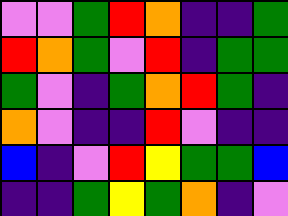[["violet", "violet", "green", "red", "orange", "indigo", "indigo", "green"], ["red", "orange", "green", "violet", "red", "indigo", "green", "green"], ["green", "violet", "indigo", "green", "orange", "red", "green", "indigo"], ["orange", "violet", "indigo", "indigo", "red", "violet", "indigo", "indigo"], ["blue", "indigo", "violet", "red", "yellow", "green", "green", "blue"], ["indigo", "indigo", "green", "yellow", "green", "orange", "indigo", "violet"]]